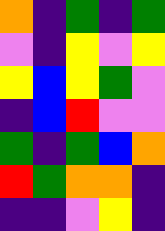[["orange", "indigo", "green", "indigo", "green"], ["violet", "indigo", "yellow", "violet", "yellow"], ["yellow", "blue", "yellow", "green", "violet"], ["indigo", "blue", "red", "violet", "violet"], ["green", "indigo", "green", "blue", "orange"], ["red", "green", "orange", "orange", "indigo"], ["indigo", "indigo", "violet", "yellow", "indigo"]]